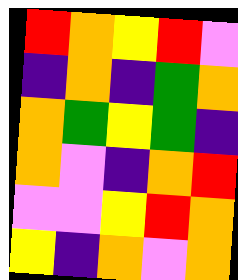[["red", "orange", "yellow", "red", "violet"], ["indigo", "orange", "indigo", "green", "orange"], ["orange", "green", "yellow", "green", "indigo"], ["orange", "violet", "indigo", "orange", "red"], ["violet", "violet", "yellow", "red", "orange"], ["yellow", "indigo", "orange", "violet", "orange"]]